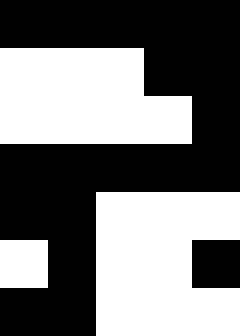[["black", "black", "black", "black", "black"], ["white", "white", "white", "black", "black"], ["white", "white", "white", "white", "black"], ["black", "black", "black", "black", "black"], ["black", "black", "white", "white", "white"], ["white", "black", "white", "white", "black"], ["black", "black", "white", "white", "white"]]